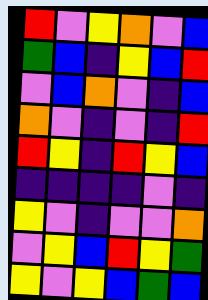[["red", "violet", "yellow", "orange", "violet", "blue"], ["green", "blue", "indigo", "yellow", "blue", "red"], ["violet", "blue", "orange", "violet", "indigo", "blue"], ["orange", "violet", "indigo", "violet", "indigo", "red"], ["red", "yellow", "indigo", "red", "yellow", "blue"], ["indigo", "indigo", "indigo", "indigo", "violet", "indigo"], ["yellow", "violet", "indigo", "violet", "violet", "orange"], ["violet", "yellow", "blue", "red", "yellow", "green"], ["yellow", "violet", "yellow", "blue", "green", "blue"]]